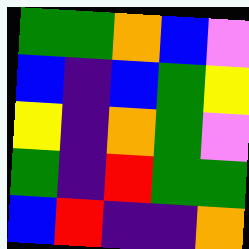[["green", "green", "orange", "blue", "violet"], ["blue", "indigo", "blue", "green", "yellow"], ["yellow", "indigo", "orange", "green", "violet"], ["green", "indigo", "red", "green", "green"], ["blue", "red", "indigo", "indigo", "orange"]]